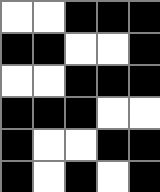[["white", "white", "black", "black", "black"], ["black", "black", "white", "white", "black"], ["white", "white", "black", "black", "black"], ["black", "black", "black", "white", "white"], ["black", "white", "white", "black", "black"], ["black", "white", "black", "white", "black"]]